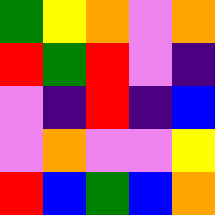[["green", "yellow", "orange", "violet", "orange"], ["red", "green", "red", "violet", "indigo"], ["violet", "indigo", "red", "indigo", "blue"], ["violet", "orange", "violet", "violet", "yellow"], ["red", "blue", "green", "blue", "orange"]]